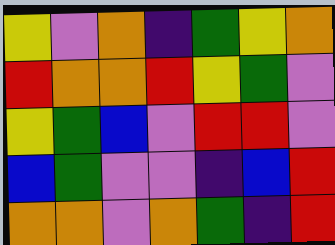[["yellow", "violet", "orange", "indigo", "green", "yellow", "orange"], ["red", "orange", "orange", "red", "yellow", "green", "violet"], ["yellow", "green", "blue", "violet", "red", "red", "violet"], ["blue", "green", "violet", "violet", "indigo", "blue", "red"], ["orange", "orange", "violet", "orange", "green", "indigo", "red"]]